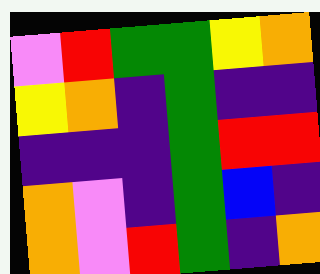[["violet", "red", "green", "green", "yellow", "orange"], ["yellow", "orange", "indigo", "green", "indigo", "indigo"], ["indigo", "indigo", "indigo", "green", "red", "red"], ["orange", "violet", "indigo", "green", "blue", "indigo"], ["orange", "violet", "red", "green", "indigo", "orange"]]